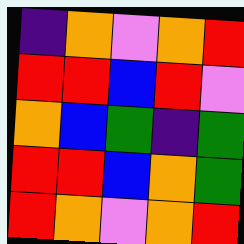[["indigo", "orange", "violet", "orange", "red"], ["red", "red", "blue", "red", "violet"], ["orange", "blue", "green", "indigo", "green"], ["red", "red", "blue", "orange", "green"], ["red", "orange", "violet", "orange", "red"]]